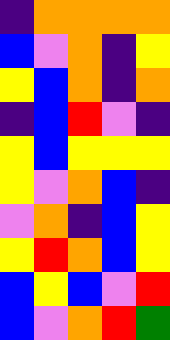[["indigo", "orange", "orange", "orange", "orange"], ["blue", "violet", "orange", "indigo", "yellow"], ["yellow", "blue", "orange", "indigo", "orange"], ["indigo", "blue", "red", "violet", "indigo"], ["yellow", "blue", "yellow", "yellow", "yellow"], ["yellow", "violet", "orange", "blue", "indigo"], ["violet", "orange", "indigo", "blue", "yellow"], ["yellow", "red", "orange", "blue", "yellow"], ["blue", "yellow", "blue", "violet", "red"], ["blue", "violet", "orange", "red", "green"]]